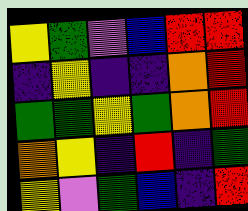[["yellow", "green", "violet", "blue", "red", "red"], ["indigo", "yellow", "indigo", "indigo", "orange", "red"], ["green", "green", "yellow", "green", "orange", "red"], ["orange", "yellow", "indigo", "red", "indigo", "green"], ["yellow", "violet", "green", "blue", "indigo", "red"]]